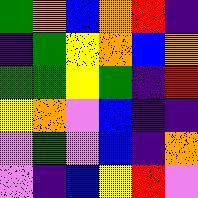[["green", "orange", "blue", "orange", "red", "indigo"], ["indigo", "green", "yellow", "orange", "blue", "orange"], ["green", "green", "yellow", "green", "indigo", "red"], ["yellow", "orange", "violet", "blue", "indigo", "indigo"], ["violet", "green", "violet", "blue", "indigo", "orange"], ["violet", "indigo", "blue", "yellow", "red", "violet"]]